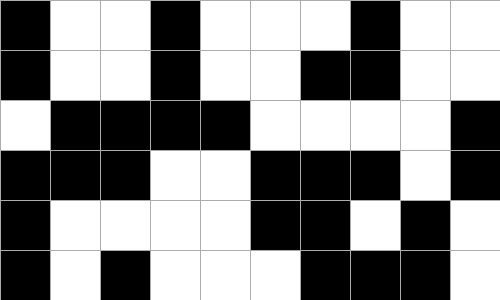[["black", "white", "white", "black", "white", "white", "white", "black", "white", "white"], ["black", "white", "white", "black", "white", "white", "black", "black", "white", "white"], ["white", "black", "black", "black", "black", "white", "white", "white", "white", "black"], ["black", "black", "black", "white", "white", "black", "black", "black", "white", "black"], ["black", "white", "white", "white", "white", "black", "black", "white", "black", "white"], ["black", "white", "black", "white", "white", "white", "black", "black", "black", "white"]]